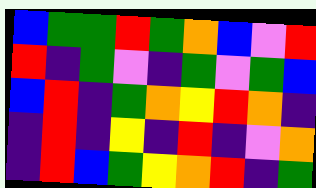[["blue", "green", "green", "red", "green", "orange", "blue", "violet", "red"], ["red", "indigo", "green", "violet", "indigo", "green", "violet", "green", "blue"], ["blue", "red", "indigo", "green", "orange", "yellow", "red", "orange", "indigo"], ["indigo", "red", "indigo", "yellow", "indigo", "red", "indigo", "violet", "orange"], ["indigo", "red", "blue", "green", "yellow", "orange", "red", "indigo", "green"]]